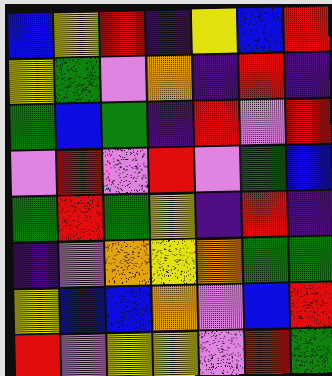[["blue", "yellow", "red", "indigo", "yellow", "blue", "red"], ["yellow", "green", "violet", "orange", "indigo", "red", "indigo"], ["green", "blue", "green", "indigo", "red", "violet", "red"], ["violet", "red", "violet", "red", "violet", "green", "blue"], ["green", "red", "green", "yellow", "indigo", "red", "indigo"], ["indigo", "violet", "orange", "yellow", "orange", "green", "green"], ["yellow", "blue", "blue", "orange", "violet", "blue", "red"], ["red", "violet", "yellow", "yellow", "violet", "red", "green"]]